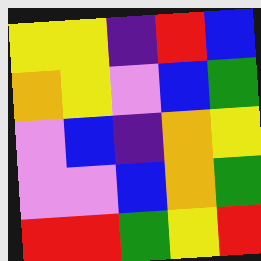[["yellow", "yellow", "indigo", "red", "blue"], ["orange", "yellow", "violet", "blue", "green"], ["violet", "blue", "indigo", "orange", "yellow"], ["violet", "violet", "blue", "orange", "green"], ["red", "red", "green", "yellow", "red"]]